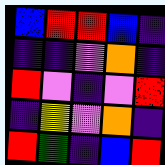[["blue", "red", "red", "blue", "indigo"], ["indigo", "indigo", "violet", "orange", "indigo"], ["red", "violet", "indigo", "violet", "red"], ["indigo", "yellow", "violet", "orange", "indigo"], ["red", "green", "indigo", "blue", "red"]]